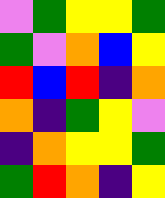[["violet", "green", "yellow", "yellow", "green"], ["green", "violet", "orange", "blue", "yellow"], ["red", "blue", "red", "indigo", "orange"], ["orange", "indigo", "green", "yellow", "violet"], ["indigo", "orange", "yellow", "yellow", "green"], ["green", "red", "orange", "indigo", "yellow"]]